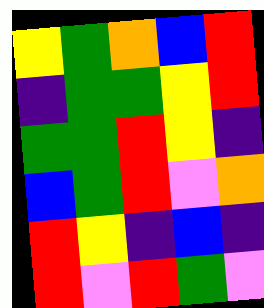[["yellow", "green", "orange", "blue", "red"], ["indigo", "green", "green", "yellow", "red"], ["green", "green", "red", "yellow", "indigo"], ["blue", "green", "red", "violet", "orange"], ["red", "yellow", "indigo", "blue", "indigo"], ["red", "violet", "red", "green", "violet"]]